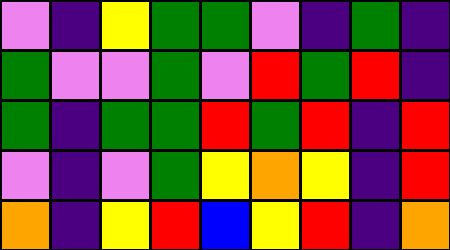[["violet", "indigo", "yellow", "green", "green", "violet", "indigo", "green", "indigo"], ["green", "violet", "violet", "green", "violet", "red", "green", "red", "indigo"], ["green", "indigo", "green", "green", "red", "green", "red", "indigo", "red"], ["violet", "indigo", "violet", "green", "yellow", "orange", "yellow", "indigo", "red"], ["orange", "indigo", "yellow", "red", "blue", "yellow", "red", "indigo", "orange"]]